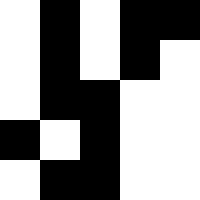[["white", "black", "white", "black", "black"], ["white", "black", "white", "black", "white"], ["white", "black", "black", "white", "white"], ["black", "white", "black", "white", "white"], ["white", "black", "black", "white", "white"]]